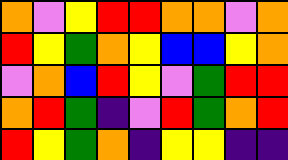[["orange", "violet", "yellow", "red", "red", "orange", "orange", "violet", "orange"], ["red", "yellow", "green", "orange", "yellow", "blue", "blue", "yellow", "orange"], ["violet", "orange", "blue", "red", "yellow", "violet", "green", "red", "red"], ["orange", "red", "green", "indigo", "violet", "red", "green", "orange", "red"], ["red", "yellow", "green", "orange", "indigo", "yellow", "yellow", "indigo", "indigo"]]